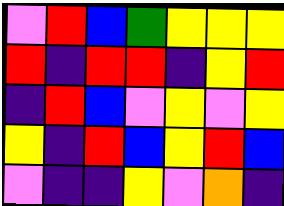[["violet", "red", "blue", "green", "yellow", "yellow", "yellow"], ["red", "indigo", "red", "red", "indigo", "yellow", "red"], ["indigo", "red", "blue", "violet", "yellow", "violet", "yellow"], ["yellow", "indigo", "red", "blue", "yellow", "red", "blue"], ["violet", "indigo", "indigo", "yellow", "violet", "orange", "indigo"]]